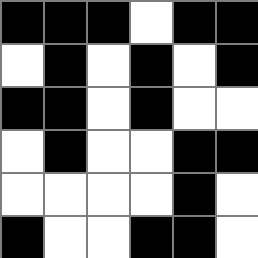[["black", "black", "black", "white", "black", "black"], ["white", "black", "white", "black", "white", "black"], ["black", "black", "white", "black", "white", "white"], ["white", "black", "white", "white", "black", "black"], ["white", "white", "white", "white", "black", "white"], ["black", "white", "white", "black", "black", "white"]]